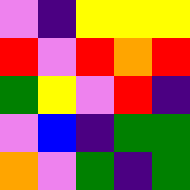[["violet", "indigo", "yellow", "yellow", "yellow"], ["red", "violet", "red", "orange", "red"], ["green", "yellow", "violet", "red", "indigo"], ["violet", "blue", "indigo", "green", "green"], ["orange", "violet", "green", "indigo", "green"]]